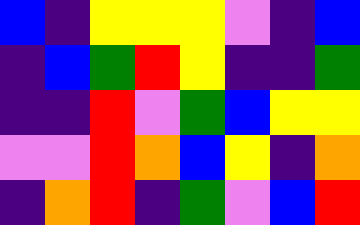[["blue", "indigo", "yellow", "yellow", "yellow", "violet", "indigo", "blue"], ["indigo", "blue", "green", "red", "yellow", "indigo", "indigo", "green"], ["indigo", "indigo", "red", "violet", "green", "blue", "yellow", "yellow"], ["violet", "violet", "red", "orange", "blue", "yellow", "indigo", "orange"], ["indigo", "orange", "red", "indigo", "green", "violet", "blue", "red"]]